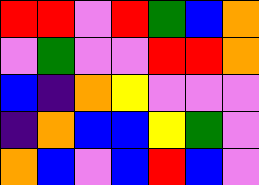[["red", "red", "violet", "red", "green", "blue", "orange"], ["violet", "green", "violet", "violet", "red", "red", "orange"], ["blue", "indigo", "orange", "yellow", "violet", "violet", "violet"], ["indigo", "orange", "blue", "blue", "yellow", "green", "violet"], ["orange", "blue", "violet", "blue", "red", "blue", "violet"]]